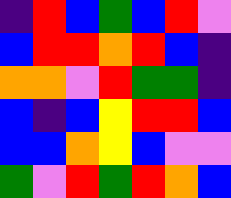[["indigo", "red", "blue", "green", "blue", "red", "violet"], ["blue", "red", "red", "orange", "red", "blue", "indigo"], ["orange", "orange", "violet", "red", "green", "green", "indigo"], ["blue", "indigo", "blue", "yellow", "red", "red", "blue"], ["blue", "blue", "orange", "yellow", "blue", "violet", "violet"], ["green", "violet", "red", "green", "red", "orange", "blue"]]